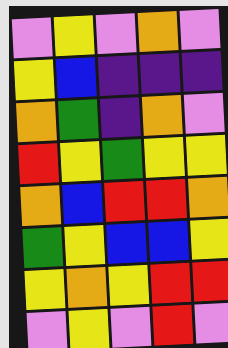[["violet", "yellow", "violet", "orange", "violet"], ["yellow", "blue", "indigo", "indigo", "indigo"], ["orange", "green", "indigo", "orange", "violet"], ["red", "yellow", "green", "yellow", "yellow"], ["orange", "blue", "red", "red", "orange"], ["green", "yellow", "blue", "blue", "yellow"], ["yellow", "orange", "yellow", "red", "red"], ["violet", "yellow", "violet", "red", "violet"]]